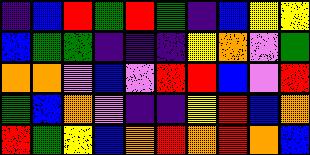[["indigo", "blue", "red", "green", "red", "green", "indigo", "blue", "yellow", "yellow"], ["blue", "green", "green", "indigo", "indigo", "indigo", "yellow", "orange", "violet", "green"], ["orange", "orange", "violet", "blue", "violet", "red", "red", "blue", "violet", "red"], ["green", "blue", "orange", "violet", "indigo", "indigo", "yellow", "red", "blue", "orange"], ["red", "green", "yellow", "blue", "orange", "red", "orange", "red", "orange", "blue"]]